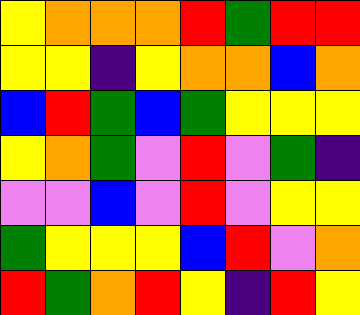[["yellow", "orange", "orange", "orange", "red", "green", "red", "red"], ["yellow", "yellow", "indigo", "yellow", "orange", "orange", "blue", "orange"], ["blue", "red", "green", "blue", "green", "yellow", "yellow", "yellow"], ["yellow", "orange", "green", "violet", "red", "violet", "green", "indigo"], ["violet", "violet", "blue", "violet", "red", "violet", "yellow", "yellow"], ["green", "yellow", "yellow", "yellow", "blue", "red", "violet", "orange"], ["red", "green", "orange", "red", "yellow", "indigo", "red", "yellow"]]